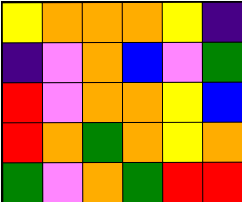[["yellow", "orange", "orange", "orange", "yellow", "indigo"], ["indigo", "violet", "orange", "blue", "violet", "green"], ["red", "violet", "orange", "orange", "yellow", "blue"], ["red", "orange", "green", "orange", "yellow", "orange"], ["green", "violet", "orange", "green", "red", "red"]]